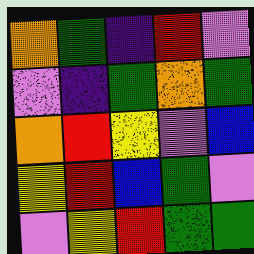[["orange", "green", "indigo", "red", "violet"], ["violet", "indigo", "green", "orange", "green"], ["orange", "red", "yellow", "violet", "blue"], ["yellow", "red", "blue", "green", "violet"], ["violet", "yellow", "red", "green", "green"]]